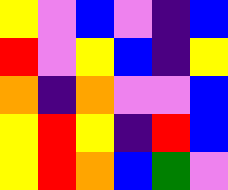[["yellow", "violet", "blue", "violet", "indigo", "blue"], ["red", "violet", "yellow", "blue", "indigo", "yellow"], ["orange", "indigo", "orange", "violet", "violet", "blue"], ["yellow", "red", "yellow", "indigo", "red", "blue"], ["yellow", "red", "orange", "blue", "green", "violet"]]